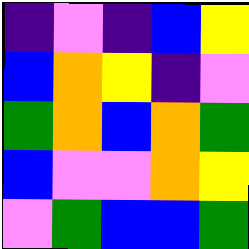[["indigo", "violet", "indigo", "blue", "yellow"], ["blue", "orange", "yellow", "indigo", "violet"], ["green", "orange", "blue", "orange", "green"], ["blue", "violet", "violet", "orange", "yellow"], ["violet", "green", "blue", "blue", "green"]]